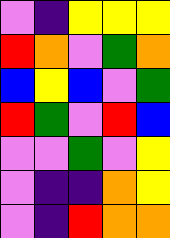[["violet", "indigo", "yellow", "yellow", "yellow"], ["red", "orange", "violet", "green", "orange"], ["blue", "yellow", "blue", "violet", "green"], ["red", "green", "violet", "red", "blue"], ["violet", "violet", "green", "violet", "yellow"], ["violet", "indigo", "indigo", "orange", "yellow"], ["violet", "indigo", "red", "orange", "orange"]]